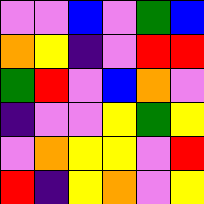[["violet", "violet", "blue", "violet", "green", "blue"], ["orange", "yellow", "indigo", "violet", "red", "red"], ["green", "red", "violet", "blue", "orange", "violet"], ["indigo", "violet", "violet", "yellow", "green", "yellow"], ["violet", "orange", "yellow", "yellow", "violet", "red"], ["red", "indigo", "yellow", "orange", "violet", "yellow"]]